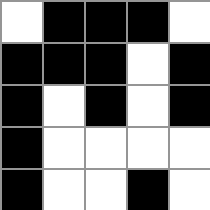[["white", "black", "black", "black", "white"], ["black", "black", "black", "white", "black"], ["black", "white", "black", "white", "black"], ["black", "white", "white", "white", "white"], ["black", "white", "white", "black", "white"]]